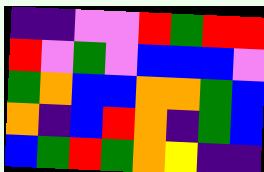[["indigo", "indigo", "violet", "violet", "red", "green", "red", "red"], ["red", "violet", "green", "violet", "blue", "blue", "blue", "violet"], ["green", "orange", "blue", "blue", "orange", "orange", "green", "blue"], ["orange", "indigo", "blue", "red", "orange", "indigo", "green", "blue"], ["blue", "green", "red", "green", "orange", "yellow", "indigo", "indigo"]]